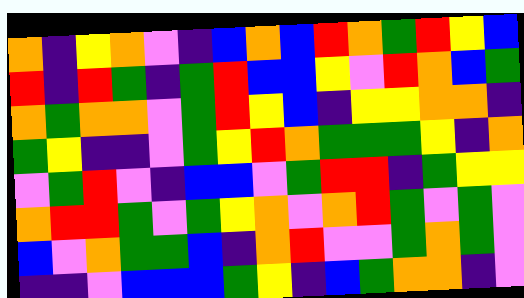[["orange", "indigo", "yellow", "orange", "violet", "indigo", "blue", "orange", "blue", "red", "orange", "green", "red", "yellow", "blue"], ["red", "indigo", "red", "green", "indigo", "green", "red", "blue", "blue", "yellow", "violet", "red", "orange", "blue", "green"], ["orange", "green", "orange", "orange", "violet", "green", "red", "yellow", "blue", "indigo", "yellow", "yellow", "orange", "orange", "indigo"], ["green", "yellow", "indigo", "indigo", "violet", "green", "yellow", "red", "orange", "green", "green", "green", "yellow", "indigo", "orange"], ["violet", "green", "red", "violet", "indigo", "blue", "blue", "violet", "green", "red", "red", "indigo", "green", "yellow", "yellow"], ["orange", "red", "red", "green", "violet", "green", "yellow", "orange", "violet", "orange", "red", "green", "violet", "green", "violet"], ["blue", "violet", "orange", "green", "green", "blue", "indigo", "orange", "red", "violet", "violet", "green", "orange", "green", "violet"], ["indigo", "indigo", "violet", "blue", "blue", "blue", "green", "yellow", "indigo", "blue", "green", "orange", "orange", "indigo", "violet"]]